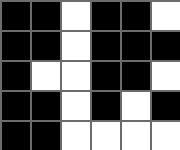[["black", "black", "white", "black", "black", "white"], ["black", "black", "white", "black", "black", "black"], ["black", "white", "white", "black", "black", "white"], ["black", "black", "white", "black", "white", "black"], ["black", "black", "white", "white", "white", "white"]]